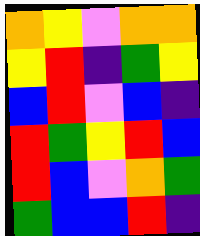[["orange", "yellow", "violet", "orange", "orange"], ["yellow", "red", "indigo", "green", "yellow"], ["blue", "red", "violet", "blue", "indigo"], ["red", "green", "yellow", "red", "blue"], ["red", "blue", "violet", "orange", "green"], ["green", "blue", "blue", "red", "indigo"]]